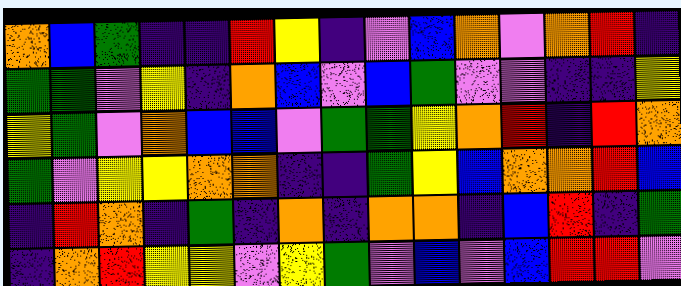[["orange", "blue", "green", "indigo", "indigo", "red", "yellow", "indigo", "violet", "blue", "orange", "violet", "orange", "red", "indigo"], ["green", "green", "violet", "yellow", "indigo", "orange", "blue", "violet", "blue", "green", "violet", "violet", "indigo", "indigo", "yellow"], ["yellow", "green", "violet", "orange", "blue", "blue", "violet", "green", "green", "yellow", "orange", "red", "indigo", "red", "orange"], ["green", "violet", "yellow", "yellow", "orange", "orange", "indigo", "indigo", "green", "yellow", "blue", "orange", "orange", "red", "blue"], ["indigo", "red", "orange", "indigo", "green", "indigo", "orange", "indigo", "orange", "orange", "indigo", "blue", "red", "indigo", "green"], ["indigo", "orange", "red", "yellow", "yellow", "violet", "yellow", "green", "violet", "blue", "violet", "blue", "red", "red", "violet"]]